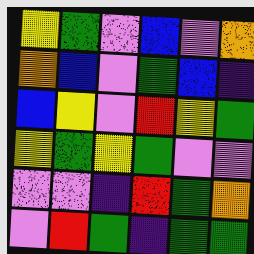[["yellow", "green", "violet", "blue", "violet", "orange"], ["orange", "blue", "violet", "green", "blue", "indigo"], ["blue", "yellow", "violet", "red", "yellow", "green"], ["yellow", "green", "yellow", "green", "violet", "violet"], ["violet", "violet", "indigo", "red", "green", "orange"], ["violet", "red", "green", "indigo", "green", "green"]]